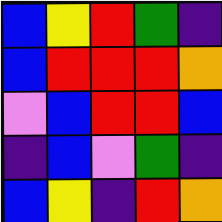[["blue", "yellow", "red", "green", "indigo"], ["blue", "red", "red", "red", "orange"], ["violet", "blue", "red", "red", "blue"], ["indigo", "blue", "violet", "green", "indigo"], ["blue", "yellow", "indigo", "red", "orange"]]